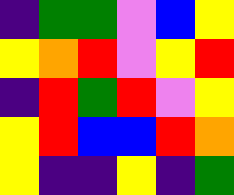[["indigo", "green", "green", "violet", "blue", "yellow"], ["yellow", "orange", "red", "violet", "yellow", "red"], ["indigo", "red", "green", "red", "violet", "yellow"], ["yellow", "red", "blue", "blue", "red", "orange"], ["yellow", "indigo", "indigo", "yellow", "indigo", "green"]]